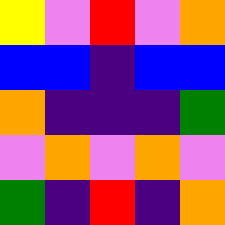[["yellow", "violet", "red", "violet", "orange"], ["blue", "blue", "indigo", "blue", "blue"], ["orange", "indigo", "indigo", "indigo", "green"], ["violet", "orange", "violet", "orange", "violet"], ["green", "indigo", "red", "indigo", "orange"]]